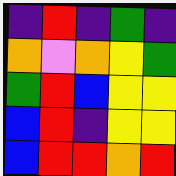[["indigo", "red", "indigo", "green", "indigo"], ["orange", "violet", "orange", "yellow", "green"], ["green", "red", "blue", "yellow", "yellow"], ["blue", "red", "indigo", "yellow", "yellow"], ["blue", "red", "red", "orange", "red"]]